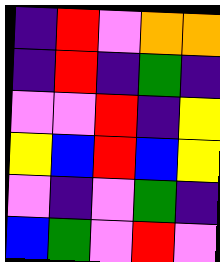[["indigo", "red", "violet", "orange", "orange"], ["indigo", "red", "indigo", "green", "indigo"], ["violet", "violet", "red", "indigo", "yellow"], ["yellow", "blue", "red", "blue", "yellow"], ["violet", "indigo", "violet", "green", "indigo"], ["blue", "green", "violet", "red", "violet"]]